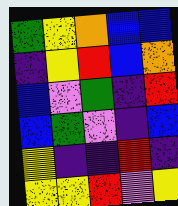[["green", "yellow", "orange", "blue", "blue"], ["indigo", "yellow", "red", "blue", "orange"], ["blue", "violet", "green", "indigo", "red"], ["blue", "green", "violet", "indigo", "blue"], ["yellow", "indigo", "indigo", "red", "indigo"], ["yellow", "yellow", "red", "violet", "yellow"]]